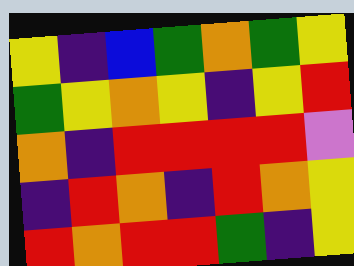[["yellow", "indigo", "blue", "green", "orange", "green", "yellow"], ["green", "yellow", "orange", "yellow", "indigo", "yellow", "red"], ["orange", "indigo", "red", "red", "red", "red", "violet"], ["indigo", "red", "orange", "indigo", "red", "orange", "yellow"], ["red", "orange", "red", "red", "green", "indigo", "yellow"]]